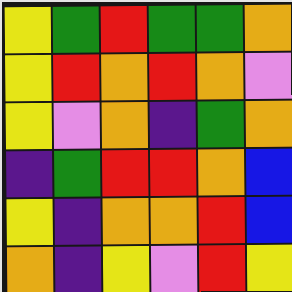[["yellow", "green", "red", "green", "green", "orange"], ["yellow", "red", "orange", "red", "orange", "violet"], ["yellow", "violet", "orange", "indigo", "green", "orange"], ["indigo", "green", "red", "red", "orange", "blue"], ["yellow", "indigo", "orange", "orange", "red", "blue"], ["orange", "indigo", "yellow", "violet", "red", "yellow"]]